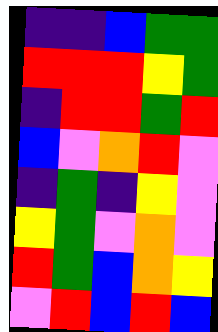[["indigo", "indigo", "blue", "green", "green"], ["red", "red", "red", "yellow", "green"], ["indigo", "red", "red", "green", "red"], ["blue", "violet", "orange", "red", "violet"], ["indigo", "green", "indigo", "yellow", "violet"], ["yellow", "green", "violet", "orange", "violet"], ["red", "green", "blue", "orange", "yellow"], ["violet", "red", "blue", "red", "blue"]]